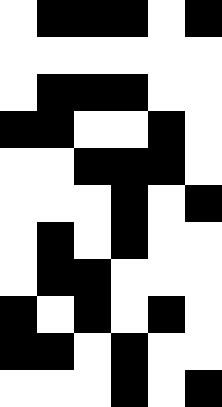[["white", "black", "black", "black", "white", "black"], ["white", "white", "white", "white", "white", "white"], ["white", "black", "black", "black", "white", "white"], ["black", "black", "white", "white", "black", "white"], ["white", "white", "black", "black", "black", "white"], ["white", "white", "white", "black", "white", "black"], ["white", "black", "white", "black", "white", "white"], ["white", "black", "black", "white", "white", "white"], ["black", "white", "black", "white", "black", "white"], ["black", "black", "white", "black", "white", "white"], ["white", "white", "white", "black", "white", "black"]]